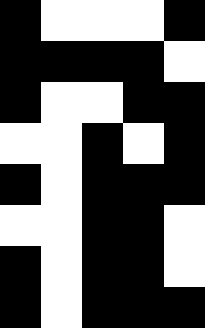[["black", "white", "white", "white", "black"], ["black", "black", "black", "black", "white"], ["black", "white", "white", "black", "black"], ["white", "white", "black", "white", "black"], ["black", "white", "black", "black", "black"], ["white", "white", "black", "black", "white"], ["black", "white", "black", "black", "white"], ["black", "white", "black", "black", "black"]]